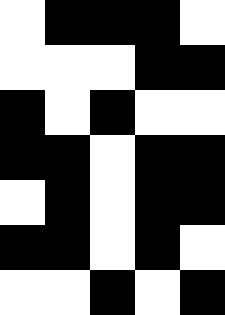[["white", "black", "black", "black", "white"], ["white", "white", "white", "black", "black"], ["black", "white", "black", "white", "white"], ["black", "black", "white", "black", "black"], ["white", "black", "white", "black", "black"], ["black", "black", "white", "black", "white"], ["white", "white", "black", "white", "black"]]